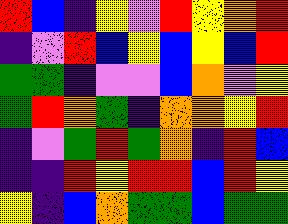[["red", "blue", "indigo", "yellow", "violet", "red", "yellow", "orange", "red"], ["indigo", "violet", "red", "blue", "yellow", "blue", "yellow", "blue", "red"], ["green", "green", "indigo", "violet", "violet", "blue", "orange", "violet", "yellow"], ["green", "red", "orange", "green", "indigo", "orange", "orange", "yellow", "red"], ["indigo", "violet", "green", "red", "green", "orange", "indigo", "red", "blue"], ["indigo", "indigo", "red", "yellow", "red", "red", "blue", "red", "yellow"], ["yellow", "indigo", "blue", "orange", "green", "green", "blue", "green", "green"]]